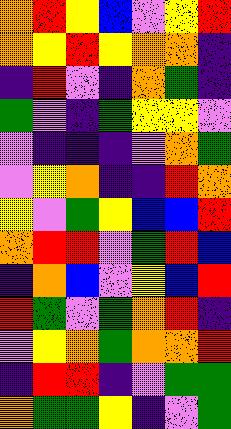[["orange", "red", "yellow", "blue", "violet", "yellow", "red"], ["orange", "yellow", "red", "yellow", "orange", "orange", "indigo"], ["indigo", "red", "violet", "indigo", "orange", "green", "indigo"], ["green", "violet", "indigo", "green", "yellow", "yellow", "violet"], ["violet", "indigo", "indigo", "indigo", "violet", "orange", "green"], ["violet", "yellow", "orange", "indigo", "indigo", "red", "orange"], ["yellow", "violet", "green", "yellow", "blue", "blue", "red"], ["orange", "red", "red", "violet", "green", "red", "blue"], ["indigo", "orange", "blue", "violet", "yellow", "blue", "red"], ["red", "green", "violet", "green", "orange", "red", "indigo"], ["violet", "yellow", "orange", "green", "orange", "orange", "red"], ["indigo", "red", "red", "indigo", "violet", "green", "green"], ["orange", "green", "green", "yellow", "indigo", "violet", "green"]]